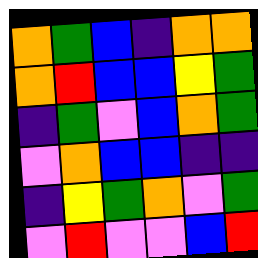[["orange", "green", "blue", "indigo", "orange", "orange"], ["orange", "red", "blue", "blue", "yellow", "green"], ["indigo", "green", "violet", "blue", "orange", "green"], ["violet", "orange", "blue", "blue", "indigo", "indigo"], ["indigo", "yellow", "green", "orange", "violet", "green"], ["violet", "red", "violet", "violet", "blue", "red"]]